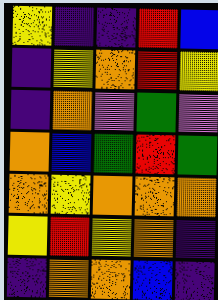[["yellow", "indigo", "indigo", "red", "blue"], ["indigo", "yellow", "orange", "red", "yellow"], ["indigo", "orange", "violet", "green", "violet"], ["orange", "blue", "green", "red", "green"], ["orange", "yellow", "orange", "orange", "orange"], ["yellow", "red", "yellow", "orange", "indigo"], ["indigo", "orange", "orange", "blue", "indigo"]]